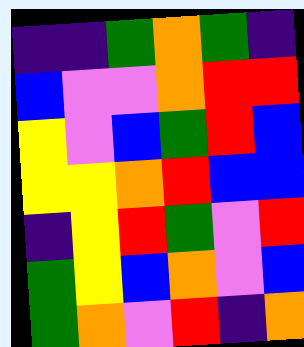[["indigo", "indigo", "green", "orange", "green", "indigo"], ["blue", "violet", "violet", "orange", "red", "red"], ["yellow", "violet", "blue", "green", "red", "blue"], ["yellow", "yellow", "orange", "red", "blue", "blue"], ["indigo", "yellow", "red", "green", "violet", "red"], ["green", "yellow", "blue", "orange", "violet", "blue"], ["green", "orange", "violet", "red", "indigo", "orange"]]